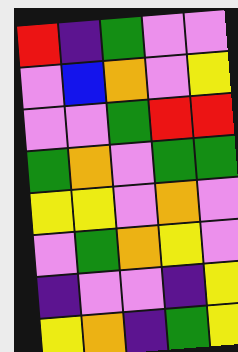[["red", "indigo", "green", "violet", "violet"], ["violet", "blue", "orange", "violet", "yellow"], ["violet", "violet", "green", "red", "red"], ["green", "orange", "violet", "green", "green"], ["yellow", "yellow", "violet", "orange", "violet"], ["violet", "green", "orange", "yellow", "violet"], ["indigo", "violet", "violet", "indigo", "yellow"], ["yellow", "orange", "indigo", "green", "yellow"]]